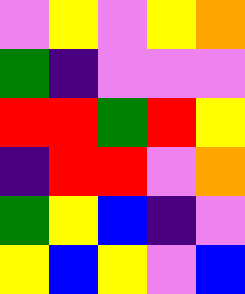[["violet", "yellow", "violet", "yellow", "orange"], ["green", "indigo", "violet", "violet", "violet"], ["red", "red", "green", "red", "yellow"], ["indigo", "red", "red", "violet", "orange"], ["green", "yellow", "blue", "indigo", "violet"], ["yellow", "blue", "yellow", "violet", "blue"]]